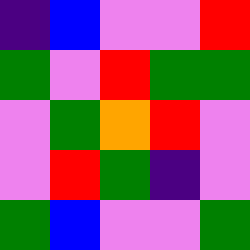[["indigo", "blue", "violet", "violet", "red"], ["green", "violet", "red", "green", "green"], ["violet", "green", "orange", "red", "violet"], ["violet", "red", "green", "indigo", "violet"], ["green", "blue", "violet", "violet", "green"]]